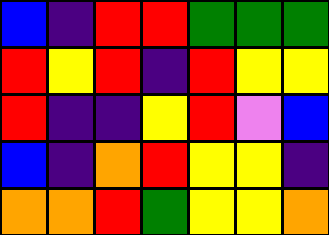[["blue", "indigo", "red", "red", "green", "green", "green"], ["red", "yellow", "red", "indigo", "red", "yellow", "yellow"], ["red", "indigo", "indigo", "yellow", "red", "violet", "blue"], ["blue", "indigo", "orange", "red", "yellow", "yellow", "indigo"], ["orange", "orange", "red", "green", "yellow", "yellow", "orange"]]